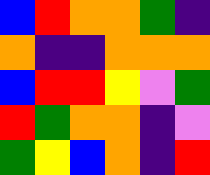[["blue", "red", "orange", "orange", "green", "indigo"], ["orange", "indigo", "indigo", "orange", "orange", "orange"], ["blue", "red", "red", "yellow", "violet", "green"], ["red", "green", "orange", "orange", "indigo", "violet"], ["green", "yellow", "blue", "orange", "indigo", "red"]]